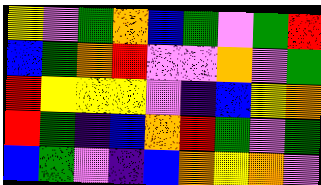[["yellow", "violet", "green", "orange", "blue", "green", "violet", "green", "red"], ["blue", "green", "orange", "red", "violet", "violet", "orange", "violet", "green"], ["red", "yellow", "yellow", "yellow", "violet", "indigo", "blue", "yellow", "orange"], ["red", "green", "indigo", "blue", "orange", "red", "green", "violet", "green"], ["blue", "green", "violet", "indigo", "blue", "orange", "yellow", "orange", "violet"]]